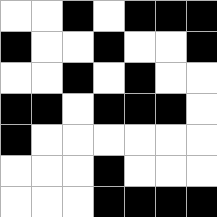[["white", "white", "black", "white", "black", "black", "black"], ["black", "white", "white", "black", "white", "white", "black"], ["white", "white", "black", "white", "black", "white", "white"], ["black", "black", "white", "black", "black", "black", "white"], ["black", "white", "white", "white", "white", "white", "white"], ["white", "white", "white", "black", "white", "white", "white"], ["white", "white", "white", "black", "black", "black", "black"]]